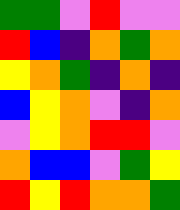[["green", "green", "violet", "red", "violet", "violet"], ["red", "blue", "indigo", "orange", "green", "orange"], ["yellow", "orange", "green", "indigo", "orange", "indigo"], ["blue", "yellow", "orange", "violet", "indigo", "orange"], ["violet", "yellow", "orange", "red", "red", "violet"], ["orange", "blue", "blue", "violet", "green", "yellow"], ["red", "yellow", "red", "orange", "orange", "green"]]